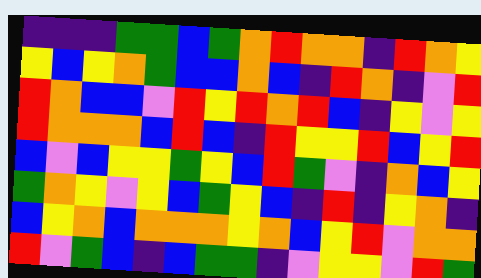[["indigo", "indigo", "indigo", "green", "green", "blue", "green", "orange", "red", "orange", "orange", "indigo", "red", "orange", "yellow"], ["yellow", "blue", "yellow", "orange", "green", "blue", "blue", "orange", "blue", "indigo", "red", "orange", "indigo", "violet", "red"], ["red", "orange", "blue", "blue", "violet", "red", "yellow", "red", "orange", "red", "blue", "indigo", "yellow", "violet", "yellow"], ["red", "orange", "orange", "orange", "blue", "red", "blue", "indigo", "red", "yellow", "yellow", "red", "blue", "yellow", "red"], ["blue", "violet", "blue", "yellow", "yellow", "green", "yellow", "blue", "red", "green", "violet", "indigo", "orange", "blue", "yellow"], ["green", "orange", "yellow", "violet", "yellow", "blue", "green", "yellow", "blue", "indigo", "red", "indigo", "yellow", "orange", "indigo"], ["blue", "yellow", "orange", "blue", "orange", "orange", "orange", "yellow", "orange", "blue", "yellow", "red", "violet", "orange", "orange"], ["red", "violet", "green", "blue", "indigo", "blue", "green", "green", "indigo", "violet", "yellow", "yellow", "violet", "red", "green"]]